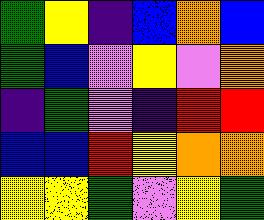[["green", "yellow", "indigo", "blue", "orange", "blue"], ["green", "blue", "violet", "yellow", "violet", "orange"], ["indigo", "green", "violet", "indigo", "red", "red"], ["blue", "blue", "red", "yellow", "orange", "orange"], ["yellow", "yellow", "green", "violet", "yellow", "green"]]